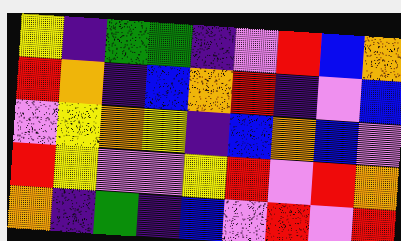[["yellow", "indigo", "green", "green", "indigo", "violet", "red", "blue", "orange"], ["red", "orange", "indigo", "blue", "orange", "red", "indigo", "violet", "blue"], ["violet", "yellow", "orange", "yellow", "indigo", "blue", "orange", "blue", "violet"], ["red", "yellow", "violet", "violet", "yellow", "red", "violet", "red", "orange"], ["orange", "indigo", "green", "indigo", "blue", "violet", "red", "violet", "red"]]